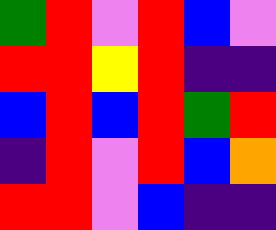[["green", "red", "violet", "red", "blue", "violet"], ["red", "red", "yellow", "red", "indigo", "indigo"], ["blue", "red", "blue", "red", "green", "red"], ["indigo", "red", "violet", "red", "blue", "orange"], ["red", "red", "violet", "blue", "indigo", "indigo"]]